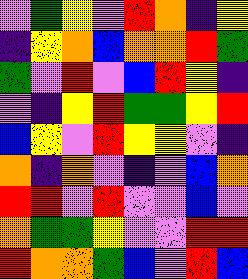[["violet", "green", "yellow", "violet", "red", "orange", "indigo", "yellow"], ["indigo", "yellow", "orange", "blue", "orange", "orange", "red", "green"], ["green", "violet", "red", "violet", "blue", "red", "yellow", "indigo"], ["violet", "indigo", "yellow", "red", "green", "green", "yellow", "red"], ["blue", "yellow", "violet", "red", "yellow", "yellow", "violet", "indigo"], ["orange", "indigo", "orange", "violet", "indigo", "violet", "blue", "orange"], ["red", "red", "violet", "red", "violet", "violet", "blue", "violet"], ["orange", "green", "green", "yellow", "violet", "violet", "red", "red"], ["red", "orange", "orange", "green", "blue", "violet", "red", "blue"]]